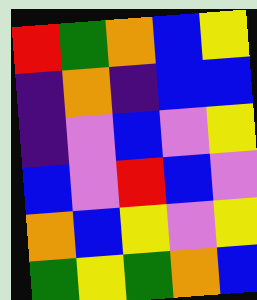[["red", "green", "orange", "blue", "yellow"], ["indigo", "orange", "indigo", "blue", "blue"], ["indigo", "violet", "blue", "violet", "yellow"], ["blue", "violet", "red", "blue", "violet"], ["orange", "blue", "yellow", "violet", "yellow"], ["green", "yellow", "green", "orange", "blue"]]